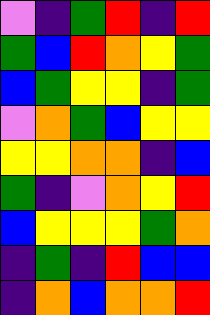[["violet", "indigo", "green", "red", "indigo", "red"], ["green", "blue", "red", "orange", "yellow", "green"], ["blue", "green", "yellow", "yellow", "indigo", "green"], ["violet", "orange", "green", "blue", "yellow", "yellow"], ["yellow", "yellow", "orange", "orange", "indigo", "blue"], ["green", "indigo", "violet", "orange", "yellow", "red"], ["blue", "yellow", "yellow", "yellow", "green", "orange"], ["indigo", "green", "indigo", "red", "blue", "blue"], ["indigo", "orange", "blue", "orange", "orange", "red"]]